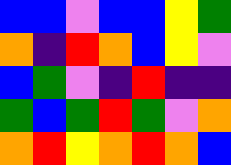[["blue", "blue", "violet", "blue", "blue", "yellow", "green"], ["orange", "indigo", "red", "orange", "blue", "yellow", "violet"], ["blue", "green", "violet", "indigo", "red", "indigo", "indigo"], ["green", "blue", "green", "red", "green", "violet", "orange"], ["orange", "red", "yellow", "orange", "red", "orange", "blue"]]